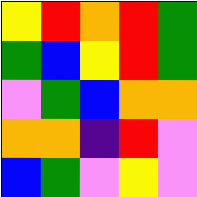[["yellow", "red", "orange", "red", "green"], ["green", "blue", "yellow", "red", "green"], ["violet", "green", "blue", "orange", "orange"], ["orange", "orange", "indigo", "red", "violet"], ["blue", "green", "violet", "yellow", "violet"]]